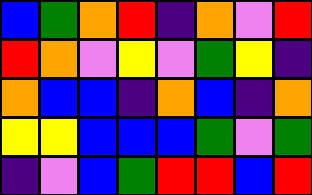[["blue", "green", "orange", "red", "indigo", "orange", "violet", "red"], ["red", "orange", "violet", "yellow", "violet", "green", "yellow", "indigo"], ["orange", "blue", "blue", "indigo", "orange", "blue", "indigo", "orange"], ["yellow", "yellow", "blue", "blue", "blue", "green", "violet", "green"], ["indigo", "violet", "blue", "green", "red", "red", "blue", "red"]]